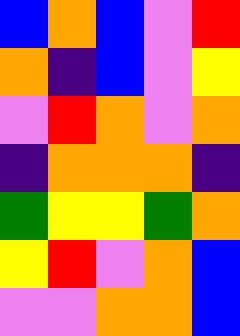[["blue", "orange", "blue", "violet", "red"], ["orange", "indigo", "blue", "violet", "yellow"], ["violet", "red", "orange", "violet", "orange"], ["indigo", "orange", "orange", "orange", "indigo"], ["green", "yellow", "yellow", "green", "orange"], ["yellow", "red", "violet", "orange", "blue"], ["violet", "violet", "orange", "orange", "blue"]]